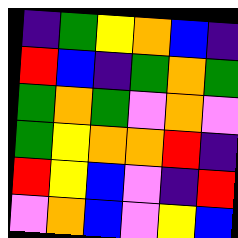[["indigo", "green", "yellow", "orange", "blue", "indigo"], ["red", "blue", "indigo", "green", "orange", "green"], ["green", "orange", "green", "violet", "orange", "violet"], ["green", "yellow", "orange", "orange", "red", "indigo"], ["red", "yellow", "blue", "violet", "indigo", "red"], ["violet", "orange", "blue", "violet", "yellow", "blue"]]